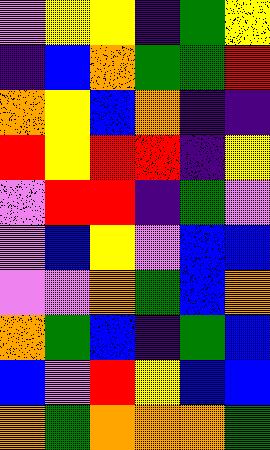[["violet", "yellow", "yellow", "indigo", "green", "yellow"], ["indigo", "blue", "orange", "green", "green", "red"], ["orange", "yellow", "blue", "orange", "indigo", "indigo"], ["red", "yellow", "red", "red", "indigo", "yellow"], ["violet", "red", "red", "indigo", "green", "violet"], ["violet", "blue", "yellow", "violet", "blue", "blue"], ["violet", "violet", "orange", "green", "blue", "orange"], ["orange", "green", "blue", "indigo", "green", "blue"], ["blue", "violet", "red", "yellow", "blue", "blue"], ["orange", "green", "orange", "orange", "orange", "green"]]